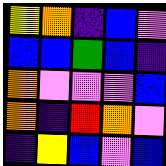[["yellow", "orange", "indigo", "blue", "violet"], ["blue", "blue", "green", "blue", "indigo"], ["orange", "violet", "violet", "violet", "blue"], ["orange", "indigo", "red", "orange", "violet"], ["indigo", "yellow", "blue", "violet", "blue"]]